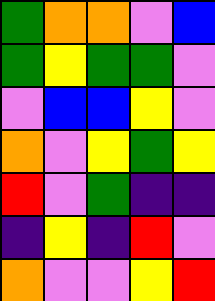[["green", "orange", "orange", "violet", "blue"], ["green", "yellow", "green", "green", "violet"], ["violet", "blue", "blue", "yellow", "violet"], ["orange", "violet", "yellow", "green", "yellow"], ["red", "violet", "green", "indigo", "indigo"], ["indigo", "yellow", "indigo", "red", "violet"], ["orange", "violet", "violet", "yellow", "red"]]